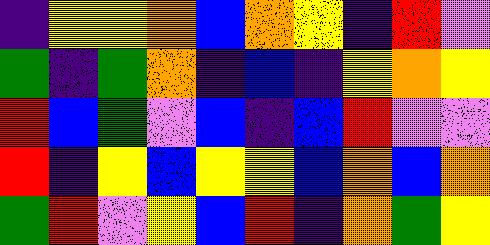[["indigo", "yellow", "yellow", "orange", "blue", "orange", "yellow", "indigo", "red", "violet"], ["green", "indigo", "green", "orange", "indigo", "blue", "indigo", "yellow", "orange", "yellow"], ["red", "blue", "green", "violet", "blue", "indigo", "blue", "red", "violet", "violet"], ["red", "indigo", "yellow", "blue", "yellow", "yellow", "blue", "orange", "blue", "orange"], ["green", "red", "violet", "yellow", "blue", "red", "indigo", "orange", "green", "yellow"]]